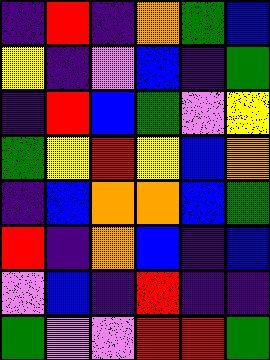[["indigo", "red", "indigo", "orange", "green", "blue"], ["yellow", "indigo", "violet", "blue", "indigo", "green"], ["indigo", "red", "blue", "green", "violet", "yellow"], ["green", "yellow", "red", "yellow", "blue", "orange"], ["indigo", "blue", "orange", "orange", "blue", "green"], ["red", "indigo", "orange", "blue", "indigo", "blue"], ["violet", "blue", "indigo", "red", "indigo", "indigo"], ["green", "violet", "violet", "red", "red", "green"]]